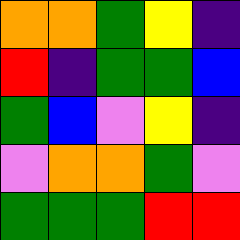[["orange", "orange", "green", "yellow", "indigo"], ["red", "indigo", "green", "green", "blue"], ["green", "blue", "violet", "yellow", "indigo"], ["violet", "orange", "orange", "green", "violet"], ["green", "green", "green", "red", "red"]]